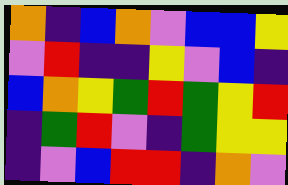[["orange", "indigo", "blue", "orange", "violet", "blue", "blue", "yellow"], ["violet", "red", "indigo", "indigo", "yellow", "violet", "blue", "indigo"], ["blue", "orange", "yellow", "green", "red", "green", "yellow", "red"], ["indigo", "green", "red", "violet", "indigo", "green", "yellow", "yellow"], ["indigo", "violet", "blue", "red", "red", "indigo", "orange", "violet"]]